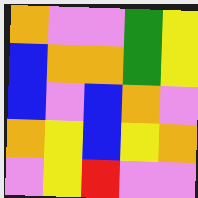[["orange", "violet", "violet", "green", "yellow"], ["blue", "orange", "orange", "green", "yellow"], ["blue", "violet", "blue", "orange", "violet"], ["orange", "yellow", "blue", "yellow", "orange"], ["violet", "yellow", "red", "violet", "violet"]]